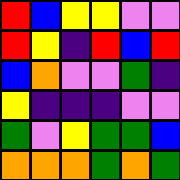[["red", "blue", "yellow", "yellow", "violet", "violet"], ["red", "yellow", "indigo", "red", "blue", "red"], ["blue", "orange", "violet", "violet", "green", "indigo"], ["yellow", "indigo", "indigo", "indigo", "violet", "violet"], ["green", "violet", "yellow", "green", "green", "blue"], ["orange", "orange", "orange", "green", "orange", "green"]]